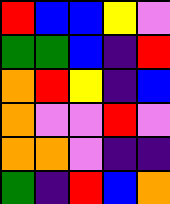[["red", "blue", "blue", "yellow", "violet"], ["green", "green", "blue", "indigo", "red"], ["orange", "red", "yellow", "indigo", "blue"], ["orange", "violet", "violet", "red", "violet"], ["orange", "orange", "violet", "indigo", "indigo"], ["green", "indigo", "red", "blue", "orange"]]